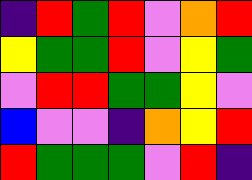[["indigo", "red", "green", "red", "violet", "orange", "red"], ["yellow", "green", "green", "red", "violet", "yellow", "green"], ["violet", "red", "red", "green", "green", "yellow", "violet"], ["blue", "violet", "violet", "indigo", "orange", "yellow", "red"], ["red", "green", "green", "green", "violet", "red", "indigo"]]